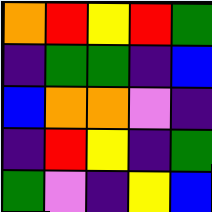[["orange", "red", "yellow", "red", "green"], ["indigo", "green", "green", "indigo", "blue"], ["blue", "orange", "orange", "violet", "indigo"], ["indigo", "red", "yellow", "indigo", "green"], ["green", "violet", "indigo", "yellow", "blue"]]